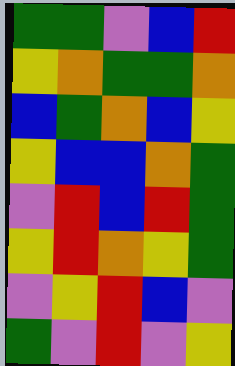[["green", "green", "violet", "blue", "red"], ["yellow", "orange", "green", "green", "orange"], ["blue", "green", "orange", "blue", "yellow"], ["yellow", "blue", "blue", "orange", "green"], ["violet", "red", "blue", "red", "green"], ["yellow", "red", "orange", "yellow", "green"], ["violet", "yellow", "red", "blue", "violet"], ["green", "violet", "red", "violet", "yellow"]]